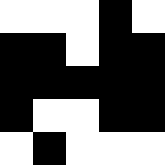[["white", "white", "white", "black", "white"], ["black", "black", "white", "black", "black"], ["black", "black", "black", "black", "black"], ["black", "white", "white", "black", "black"], ["white", "black", "white", "white", "white"]]